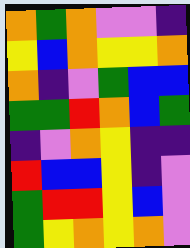[["orange", "green", "orange", "violet", "violet", "indigo"], ["yellow", "blue", "orange", "yellow", "yellow", "orange"], ["orange", "indigo", "violet", "green", "blue", "blue"], ["green", "green", "red", "orange", "blue", "green"], ["indigo", "violet", "orange", "yellow", "indigo", "indigo"], ["red", "blue", "blue", "yellow", "indigo", "violet"], ["green", "red", "red", "yellow", "blue", "violet"], ["green", "yellow", "orange", "yellow", "orange", "violet"]]